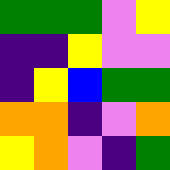[["green", "green", "green", "violet", "yellow"], ["indigo", "indigo", "yellow", "violet", "violet"], ["indigo", "yellow", "blue", "green", "green"], ["orange", "orange", "indigo", "violet", "orange"], ["yellow", "orange", "violet", "indigo", "green"]]